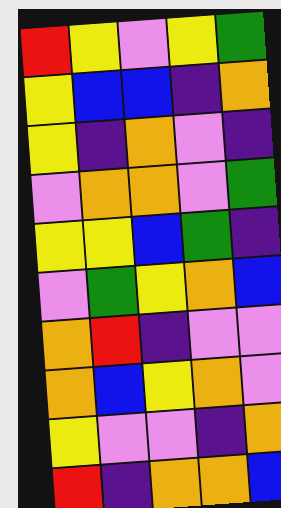[["red", "yellow", "violet", "yellow", "green"], ["yellow", "blue", "blue", "indigo", "orange"], ["yellow", "indigo", "orange", "violet", "indigo"], ["violet", "orange", "orange", "violet", "green"], ["yellow", "yellow", "blue", "green", "indigo"], ["violet", "green", "yellow", "orange", "blue"], ["orange", "red", "indigo", "violet", "violet"], ["orange", "blue", "yellow", "orange", "violet"], ["yellow", "violet", "violet", "indigo", "orange"], ["red", "indigo", "orange", "orange", "blue"]]